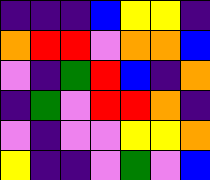[["indigo", "indigo", "indigo", "blue", "yellow", "yellow", "indigo"], ["orange", "red", "red", "violet", "orange", "orange", "blue"], ["violet", "indigo", "green", "red", "blue", "indigo", "orange"], ["indigo", "green", "violet", "red", "red", "orange", "indigo"], ["violet", "indigo", "violet", "violet", "yellow", "yellow", "orange"], ["yellow", "indigo", "indigo", "violet", "green", "violet", "blue"]]